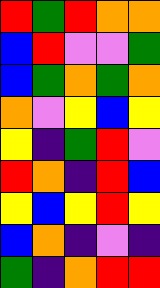[["red", "green", "red", "orange", "orange"], ["blue", "red", "violet", "violet", "green"], ["blue", "green", "orange", "green", "orange"], ["orange", "violet", "yellow", "blue", "yellow"], ["yellow", "indigo", "green", "red", "violet"], ["red", "orange", "indigo", "red", "blue"], ["yellow", "blue", "yellow", "red", "yellow"], ["blue", "orange", "indigo", "violet", "indigo"], ["green", "indigo", "orange", "red", "red"]]